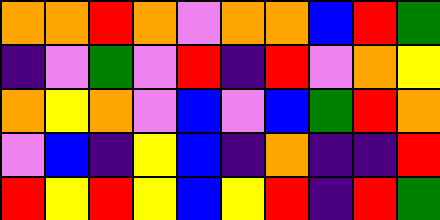[["orange", "orange", "red", "orange", "violet", "orange", "orange", "blue", "red", "green"], ["indigo", "violet", "green", "violet", "red", "indigo", "red", "violet", "orange", "yellow"], ["orange", "yellow", "orange", "violet", "blue", "violet", "blue", "green", "red", "orange"], ["violet", "blue", "indigo", "yellow", "blue", "indigo", "orange", "indigo", "indigo", "red"], ["red", "yellow", "red", "yellow", "blue", "yellow", "red", "indigo", "red", "green"]]